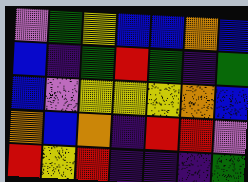[["violet", "green", "yellow", "blue", "blue", "orange", "blue"], ["blue", "indigo", "green", "red", "green", "indigo", "green"], ["blue", "violet", "yellow", "yellow", "yellow", "orange", "blue"], ["orange", "blue", "orange", "indigo", "red", "red", "violet"], ["red", "yellow", "red", "indigo", "indigo", "indigo", "green"]]